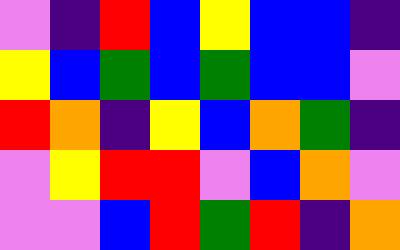[["violet", "indigo", "red", "blue", "yellow", "blue", "blue", "indigo"], ["yellow", "blue", "green", "blue", "green", "blue", "blue", "violet"], ["red", "orange", "indigo", "yellow", "blue", "orange", "green", "indigo"], ["violet", "yellow", "red", "red", "violet", "blue", "orange", "violet"], ["violet", "violet", "blue", "red", "green", "red", "indigo", "orange"]]